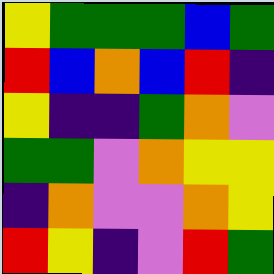[["yellow", "green", "green", "green", "blue", "green"], ["red", "blue", "orange", "blue", "red", "indigo"], ["yellow", "indigo", "indigo", "green", "orange", "violet"], ["green", "green", "violet", "orange", "yellow", "yellow"], ["indigo", "orange", "violet", "violet", "orange", "yellow"], ["red", "yellow", "indigo", "violet", "red", "green"]]